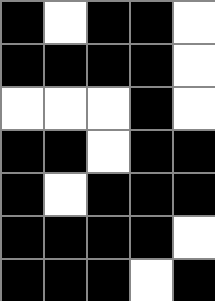[["black", "white", "black", "black", "white"], ["black", "black", "black", "black", "white"], ["white", "white", "white", "black", "white"], ["black", "black", "white", "black", "black"], ["black", "white", "black", "black", "black"], ["black", "black", "black", "black", "white"], ["black", "black", "black", "white", "black"]]